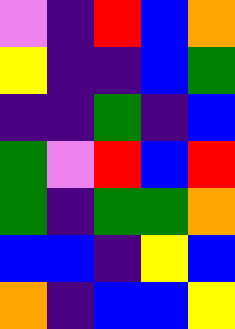[["violet", "indigo", "red", "blue", "orange"], ["yellow", "indigo", "indigo", "blue", "green"], ["indigo", "indigo", "green", "indigo", "blue"], ["green", "violet", "red", "blue", "red"], ["green", "indigo", "green", "green", "orange"], ["blue", "blue", "indigo", "yellow", "blue"], ["orange", "indigo", "blue", "blue", "yellow"]]